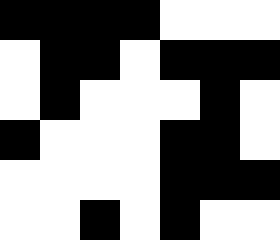[["black", "black", "black", "black", "white", "white", "white"], ["white", "black", "black", "white", "black", "black", "black"], ["white", "black", "white", "white", "white", "black", "white"], ["black", "white", "white", "white", "black", "black", "white"], ["white", "white", "white", "white", "black", "black", "black"], ["white", "white", "black", "white", "black", "white", "white"]]